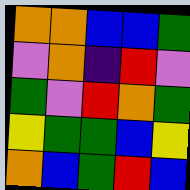[["orange", "orange", "blue", "blue", "green"], ["violet", "orange", "indigo", "red", "violet"], ["green", "violet", "red", "orange", "green"], ["yellow", "green", "green", "blue", "yellow"], ["orange", "blue", "green", "red", "blue"]]